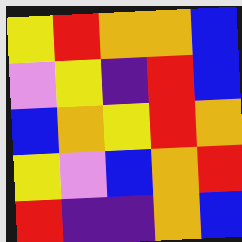[["yellow", "red", "orange", "orange", "blue"], ["violet", "yellow", "indigo", "red", "blue"], ["blue", "orange", "yellow", "red", "orange"], ["yellow", "violet", "blue", "orange", "red"], ["red", "indigo", "indigo", "orange", "blue"]]